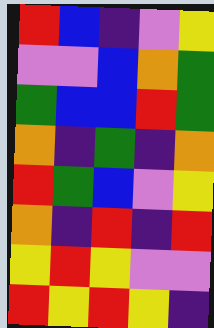[["red", "blue", "indigo", "violet", "yellow"], ["violet", "violet", "blue", "orange", "green"], ["green", "blue", "blue", "red", "green"], ["orange", "indigo", "green", "indigo", "orange"], ["red", "green", "blue", "violet", "yellow"], ["orange", "indigo", "red", "indigo", "red"], ["yellow", "red", "yellow", "violet", "violet"], ["red", "yellow", "red", "yellow", "indigo"]]